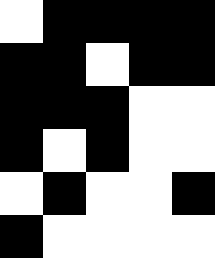[["white", "black", "black", "black", "black"], ["black", "black", "white", "black", "black"], ["black", "black", "black", "white", "white"], ["black", "white", "black", "white", "white"], ["white", "black", "white", "white", "black"], ["black", "white", "white", "white", "white"]]